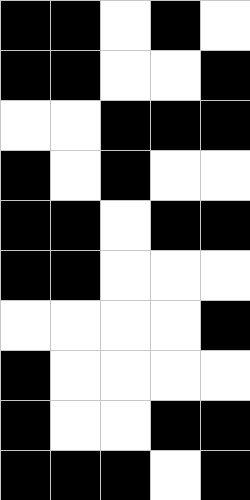[["black", "black", "white", "black", "white"], ["black", "black", "white", "white", "black"], ["white", "white", "black", "black", "black"], ["black", "white", "black", "white", "white"], ["black", "black", "white", "black", "black"], ["black", "black", "white", "white", "white"], ["white", "white", "white", "white", "black"], ["black", "white", "white", "white", "white"], ["black", "white", "white", "black", "black"], ["black", "black", "black", "white", "black"]]